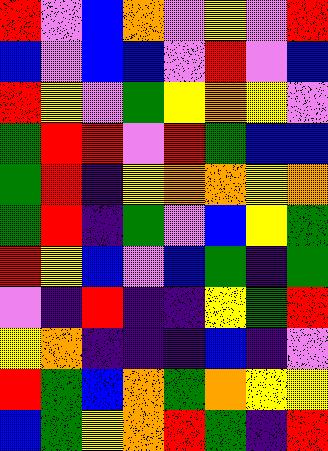[["red", "violet", "blue", "orange", "violet", "yellow", "violet", "red"], ["blue", "violet", "blue", "blue", "violet", "red", "violet", "blue"], ["red", "yellow", "violet", "green", "yellow", "orange", "yellow", "violet"], ["green", "red", "red", "violet", "red", "green", "blue", "blue"], ["green", "red", "indigo", "yellow", "orange", "orange", "yellow", "orange"], ["green", "red", "indigo", "green", "violet", "blue", "yellow", "green"], ["red", "yellow", "blue", "violet", "blue", "green", "indigo", "green"], ["violet", "indigo", "red", "indigo", "indigo", "yellow", "green", "red"], ["yellow", "orange", "indigo", "indigo", "indigo", "blue", "indigo", "violet"], ["red", "green", "blue", "orange", "green", "orange", "yellow", "yellow"], ["blue", "green", "yellow", "orange", "red", "green", "indigo", "red"]]